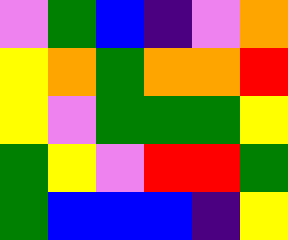[["violet", "green", "blue", "indigo", "violet", "orange"], ["yellow", "orange", "green", "orange", "orange", "red"], ["yellow", "violet", "green", "green", "green", "yellow"], ["green", "yellow", "violet", "red", "red", "green"], ["green", "blue", "blue", "blue", "indigo", "yellow"]]